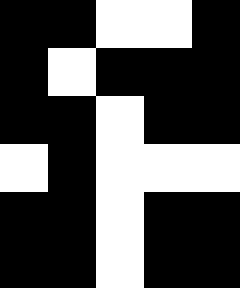[["black", "black", "white", "white", "black"], ["black", "white", "black", "black", "black"], ["black", "black", "white", "black", "black"], ["white", "black", "white", "white", "white"], ["black", "black", "white", "black", "black"], ["black", "black", "white", "black", "black"]]